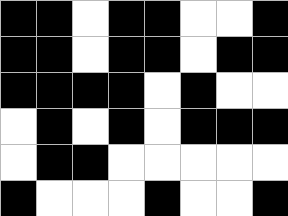[["black", "black", "white", "black", "black", "white", "white", "black"], ["black", "black", "white", "black", "black", "white", "black", "black"], ["black", "black", "black", "black", "white", "black", "white", "white"], ["white", "black", "white", "black", "white", "black", "black", "black"], ["white", "black", "black", "white", "white", "white", "white", "white"], ["black", "white", "white", "white", "black", "white", "white", "black"]]